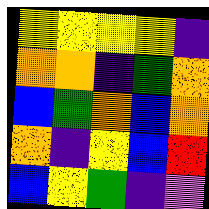[["yellow", "yellow", "yellow", "yellow", "indigo"], ["orange", "orange", "indigo", "green", "orange"], ["blue", "green", "orange", "blue", "orange"], ["orange", "indigo", "yellow", "blue", "red"], ["blue", "yellow", "green", "indigo", "violet"]]